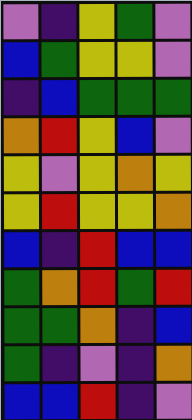[["violet", "indigo", "yellow", "green", "violet"], ["blue", "green", "yellow", "yellow", "violet"], ["indigo", "blue", "green", "green", "green"], ["orange", "red", "yellow", "blue", "violet"], ["yellow", "violet", "yellow", "orange", "yellow"], ["yellow", "red", "yellow", "yellow", "orange"], ["blue", "indigo", "red", "blue", "blue"], ["green", "orange", "red", "green", "red"], ["green", "green", "orange", "indigo", "blue"], ["green", "indigo", "violet", "indigo", "orange"], ["blue", "blue", "red", "indigo", "violet"]]